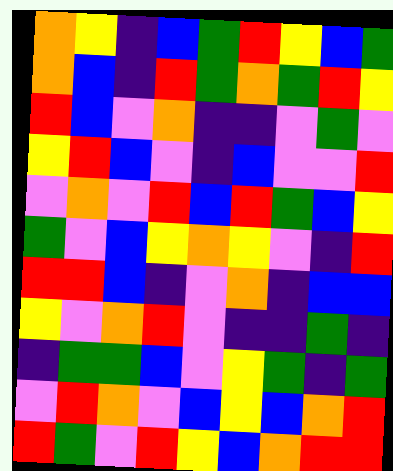[["orange", "yellow", "indigo", "blue", "green", "red", "yellow", "blue", "green"], ["orange", "blue", "indigo", "red", "green", "orange", "green", "red", "yellow"], ["red", "blue", "violet", "orange", "indigo", "indigo", "violet", "green", "violet"], ["yellow", "red", "blue", "violet", "indigo", "blue", "violet", "violet", "red"], ["violet", "orange", "violet", "red", "blue", "red", "green", "blue", "yellow"], ["green", "violet", "blue", "yellow", "orange", "yellow", "violet", "indigo", "red"], ["red", "red", "blue", "indigo", "violet", "orange", "indigo", "blue", "blue"], ["yellow", "violet", "orange", "red", "violet", "indigo", "indigo", "green", "indigo"], ["indigo", "green", "green", "blue", "violet", "yellow", "green", "indigo", "green"], ["violet", "red", "orange", "violet", "blue", "yellow", "blue", "orange", "red"], ["red", "green", "violet", "red", "yellow", "blue", "orange", "red", "red"]]